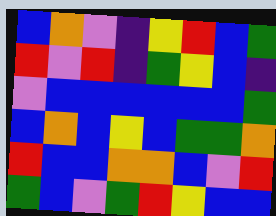[["blue", "orange", "violet", "indigo", "yellow", "red", "blue", "green"], ["red", "violet", "red", "indigo", "green", "yellow", "blue", "indigo"], ["violet", "blue", "blue", "blue", "blue", "blue", "blue", "green"], ["blue", "orange", "blue", "yellow", "blue", "green", "green", "orange"], ["red", "blue", "blue", "orange", "orange", "blue", "violet", "red"], ["green", "blue", "violet", "green", "red", "yellow", "blue", "blue"]]